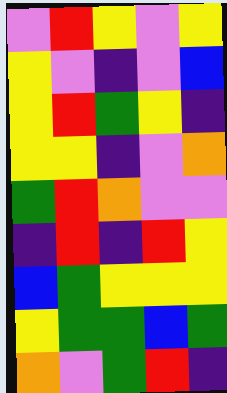[["violet", "red", "yellow", "violet", "yellow"], ["yellow", "violet", "indigo", "violet", "blue"], ["yellow", "red", "green", "yellow", "indigo"], ["yellow", "yellow", "indigo", "violet", "orange"], ["green", "red", "orange", "violet", "violet"], ["indigo", "red", "indigo", "red", "yellow"], ["blue", "green", "yellow", "yellow", "yellow"], ["yellow", "green", "green", "blue", "green"], ["orange", "violet", "green", "red", "indigo"]]